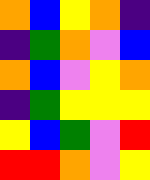[["orange", "blue", "yellow", "orange", "indigo"], ["indigo", "green", "orange", "violet", "blue"], ["orange", "blue", "violet", "yellow", "orange"], ["indigo", "green", "yellow", "yellow", "yellow"], ["yellow", "blue", "green", "violet", "red"], ["red", "red", "orange", "violet", "yellow"]]